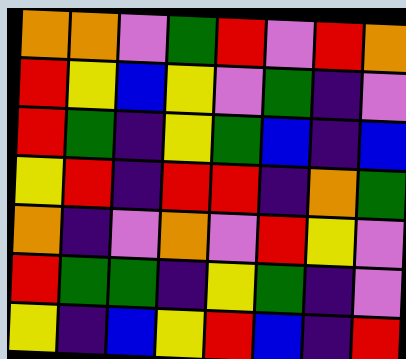[["orange", "orange", "violet", "green", "red", "violet", "red", "orange"], ["red", "yellow", "blue", "yellow", "violet", "green", "indigo", "violet"], ["red", "green", "indigo", "yellow", "green", "blue", "indigo", "blue"], ["yellow", "red", "indigo", "red", "red", "indigo", "orange", "green"], ["orange", "indigo", "violet", "orange", "violet", "red", "yellow", "violet"], ["red", "green", "green", "indigo", "yellow", "green", "indigo", "violet"], ["yellow", "indigo", "blue", "yellow", "red", "blue", "indigo", "red"]]